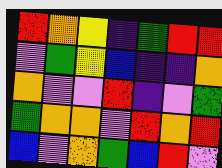[["red", "orange", "yellow", "indigo", "green", "red", "red"], ["violet", "green", "yellow", "blue", "indigo", "indigo", "orange"], ["orange", "violet", "violet", "red", "indigo", "violet", "green"], ["green", "orange", "orange", "violet", "red", "orange", "red"], ["blue", "violet", "orange", "green", "blue", "red", "violet"]]